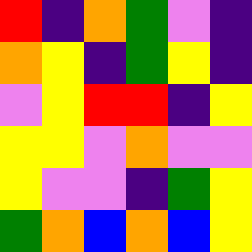[["red", "indigo", "orange", "green", "violet", "indigo"], ["orange", "yellow", "indigo", "green", "yellow", "indigo"], ["violet", "yellow", "red", "red", "indigo", "yellow"], ["yellow", "yellow", "violet", "orange", "violet", "violet"], ["yellow", "violet", "violet", "indigo", "green", "yellow"], ["green", "orange", "blue", "orange", "blue", "yellow"]]